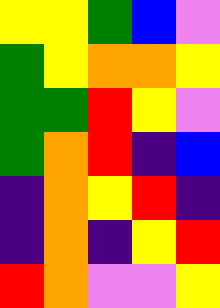[["yellow", "yellow", "green", "blue", "violet"], ["green", "yellow", "orange", "orange", "yellow"], ["green", "green", "red", "yellow", "violet"], ["green", "orange", "red", "indigo", "blue"], ["indigo", "orange", "yellow", "red", "indigo"], ["indigo", "orange", "indigo", "yellow", "red"], ["red", "orange", "violet", "violet", "yellow"]]